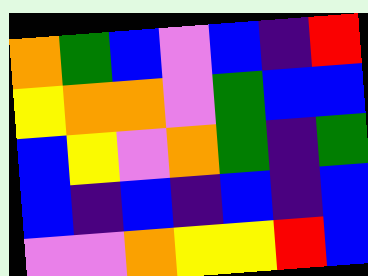[["orange", "green", "blue", "violet", "blue", "indigo", "red"], ["yellow", "orange", "orange", "violet", "green", "blue", "blue"], ["blue", "yellow", "violet", "orange", "green", "indigo", "green"], ["blue", "indigo", "blue", "indigo", "blue", "indigo", "blue"], ["violet", "violet", "orange", "yellow", "yellow", "red", "blue"]]